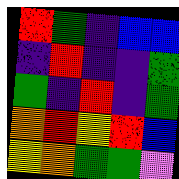[["red", "green", "indigo", "blue", "blue"], ["indigo", "red", "indigo", "indigo", "green"], ["green", "indigo", "red", "indigo", "green"], ["orange", "red", "yellow", "red", "blue"], ["yellow", "orange", "green", "green", "violet"]]